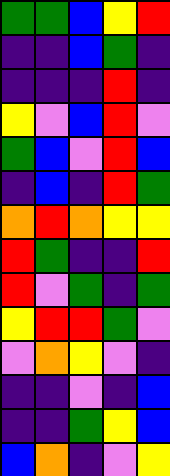[["green", "green", "blue", "yellow", "red"], ["indigo", "indigo", "blue", "green", "indigo"], ["indigo", "indigo", "indigo", "red", "indigo"], ["yellow", "violet", "blue", "red", "violet"], ["green", "blue", "violet", "red", "blue"], ["indigo", "blue", "indigo", "red", "green"], ["orange", "red", "orange", "yellow", "yellow"], ["red", "green", "indigo", "indigo", "red"], ["red", "violet", "green", "indigo", "green"], ["yellow", "red", "red", "green", "violet"], ["violet", "orange", "yellow", "violet", "indigo"], ["indigo", "indigo", "violet", "indigo", "blue"], ["indigo", "indigo", "green", "yellow", "blue"], ["blue", "orange", "indigo", "violet", "yellow"]]